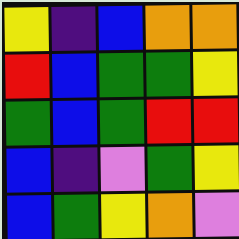[["yellow", "indigo", "blue", "orange", "orange"], ["red", "blue", "green", "green", "yellow"], ["green", "blue", "green", "red", "red"], ["blue", "indigo", "violet", "green", "yellow"], ["blue", "green", "yellow", "orange", "violet"]]